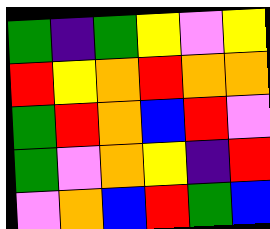[["green", "indigo", "green", "yellow", "violet", "yellow"], ["red", "yellow", "orange", "red", "orange", "orange"], ["green", "red", "orange", "blue", "red", "violet"], ["green", "violet", "orange", "yellow", "indigo", "red"], ["violet", "orange", "blue", "red", "green", "blue"]]